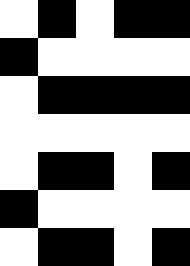[["white", "black", "white", "black", "black"], ["black", "white", "white", "white", "white"], ["white", "black", "black", "black", "black"], ["white", "white", "white", "white", "white"], ["white", "black", "black", "white", "black"], ["black", "white", "white", "white", "white"], ["white", "black", "black", "white", "black"]]